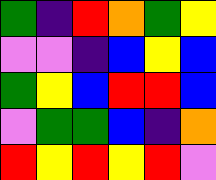[["green", "indigo", "red", "orange", "green", "yellow"], ["violet", "violet", "indigo", "blue", "yellow", "blue"], ["green", "yellow", "blue", "red", "red", "blue"], ["violet", "green", "green", "blue", "indigo", "orange"], ["red", "yellow", "red", "yellow", "red", "violet"]]